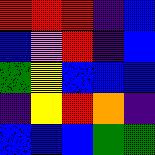[["red", "red", "red", "indigo", "blue"], ["blue", "violet", "red", "indigo", "blue"], ["green", "yellow", "blue", "blue", "blue"], ["indigo", "yellow", "red", "orange", "indigo"], ["blue", "blue", "blue", "green", "green"]]